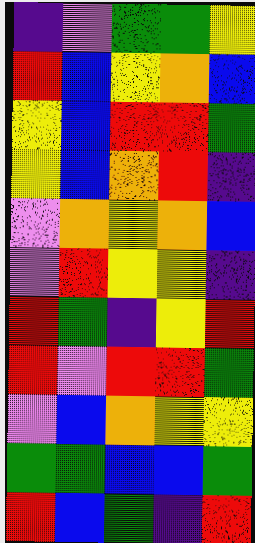[["indigo", "violet", "green", "green", "yellow"], ["red", "blue", "yellow", "orange", "blue"], ["yellow", "blue", "red", "red", "green"], ["yellow", "blue", "orange", "red", "indigo"], ["violet", "orange", "yellow", "orange", "blue"], ["violet", "red", "yellow", "yellow", "indigo"], ["red", "green", "indigo", "yellow", "red"], ["red", "violet", "red", "red", "green"], ["violet", "blue", "orange", "yellow", "yellow"], ["green", "green", "blue", "blue", "green"], ["red", "blue", "green", "indigo", "red"]]